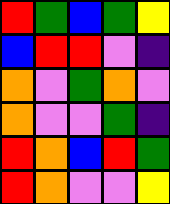[["red", "green", "blue", "green", "yellow"], ["blue", "red", "red", "violet", "indigo"], ["orange", "violet", "green", "orange", "violet"], ["orange", "violet", "violet", "green", "indigo"], ["red", "orange", "blue", "red", "green"], ["red", "orange", "violet", "violet", "yellow"]]